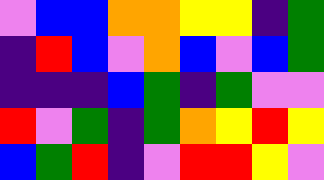[["violet", "blue", "blue", "orange", "orange", "yellow", "yellow", "indigo", "green"], ["indigo", "red", "blue", "violet", "orange", "blue", "violet", "blue", "green"], ["indigo", "indigo", "indigo", "blue", "green", "indigo", "green", "violet", "violet"], ["red", "violet", "green", "indigo", "green", "orange", "yellow", "red", "yellow"], ["blue", "green", "red", "indigo", "violet", "red", "red", "yellow", "violet"]]